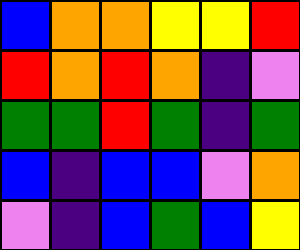[["blue", "orange", "orange", "yellow", "yellow", "red"], ["red", "orange", "red", "orange", "indigo", "violet"], ["green", "green", "red", "green", "indigo", "green"], ["blue", "indigo", "blue", "blue", "violet", "orange"], ["violet", "indigo", "blue", "green", "blue", "yellow"]]